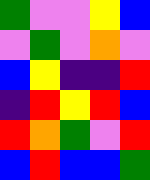[["green", "violet", "violet", "yellow", "blue"], ["violet", "green", "violet", "orange", "violet"], ["blue", "yellow", "indigo", "indigo", "red"], ["indigo", "red", "yellow", "red", "blue"], ["red", "orange", "green", "violet", "red"], ["blue", "red", "blue", "blue", "green"]]